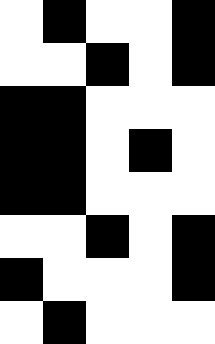[["white", "black", "white", "white", "black"], ["white", "white", "black", "white", "black"], ["black", "black", "white", "white", "white"], ["black", "black", "white", "black", "white"], ["black", "black", "white", "white", "white"], ["white", "white", "black", "white", "black"], ["black", "white", "white", "white", "black"], ["white", "black", "white", "white", "white"]]